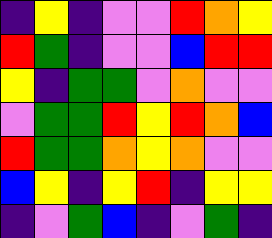[["indigo", "yellow", "indigo", "violet", "violet", "red", "orange", "yellow"], ["red", "green", "indigo", "violet", "violet", "blue", "red", "red"], ["yellow", "indigo", "green", "green", "violet", "orange", "violet", "violet"], ["violet", "green", "green", "red", "yellow", "red", "orange", "blue"], ["red", "green", "green", "orange", "yellow", "orange", "violet", "violet"], ["blue", "yellow", "indigo", "yellow", "red", "indigo", "yellow", "yellow"], ["indigo", "violet", "green", "blue", "indigo", "violet", "green", "indigo"]]